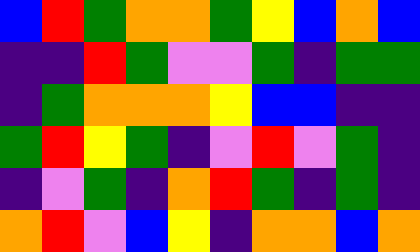[["blue", "red", "green", "orange", "orange", "green", "yellow", "blue", "orange", "blue"], ["indigo", "indigo", "red", "green", "violet", "violet", "green", "indigo", "green", "green"], ["indigo", "green", "orange", "orange", "orange", "yellow", "blue", "blue", "indigo", "indigo"], ["green", "red", "yellow", "green", "indigo", "violet", "red", "violet", "green", "indigo"], ["indigo", "violet", "green", "indigo", "orange", "red", "green", "indigo", "green", "indigo"], ["orange", "red", "violet", "blue", "yellow", "indigo", "orange", "orange", "blue", "orange"]]